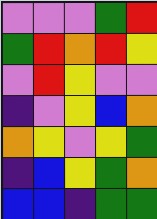[["violet", "violet", "violet", "green", "red"], ["green", "red", "orange", "red", "yellow"], ["violet", "red", "yellow", "violet", "violet"], ["indigo", "violet", "yellow", "blue", "orange"], ["orange", "yellow", "violet", "yellow", "green"], ["indigo", "blue", "yellow", "green", "orange"], ["blue", "blue", "indigo", "green", "green"]]